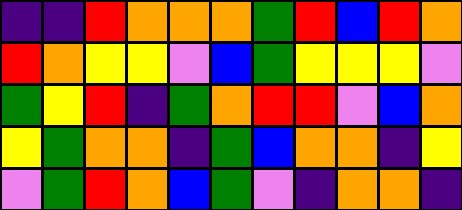[["indigo", "indigo", "red", "orange", "orange", "orange", "green", "red", "blue", "red", "orange"], ["red", "orange", "yellow", "yellow", "violet", "blue", "green", "yellow", "yellow", "yellow", "violet"], ["green", "yellow", "red", "indigo", "green", "orange", "red", "red", "violet", "blue", "orange"], ["yellow", "green", "orange", "orange", "indigo", "green", "blue", "orange", "orange", "indigo", "yellow"], ["violet", "green", "red", "orange", "blue", "green", "violet", "indigo", "orange", "orange", "indigo"]]